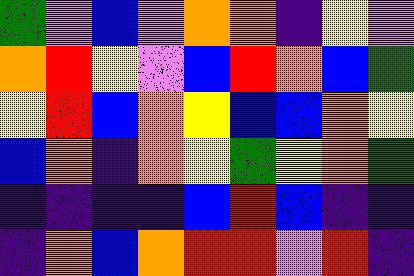[["green", "violet", "blue", "violet", "orange", "orange", "indigo", "yellow", "violet"], ["orange", "red", "yellow", "violet", "blue", "red", "orange", "blue", "green"], ["yellow", "red", "blue", "orange", "yellow", "blue", "blue", "orange", "yellow"], ["blue", "orange", "indigo", "orange", "yellow", "green", "yellow", "orange", "green"], ["indigo", "indigo", "indigo", "indigo", "blue", "red", "blue", "indigo", "indigo"], ["indigo", "orange", "blue", "orange", "red", "red", "violet", "red", "indigo"]]